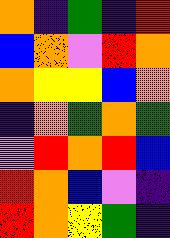[["orange", "indigo", "green", "indigo", "red"], ["blue", "orange", "violet", "red", "orange"], ["orange", "yellow", "yellow", "blue", "orange"], ["indigo", "orange", "green", "orange", "green"], ["violet", "red", "orange", "red", "blue"], ["red", "orange", "blue", "violet", "indigo"], ["red", "orange", "yellow", "green", "indigo"]]